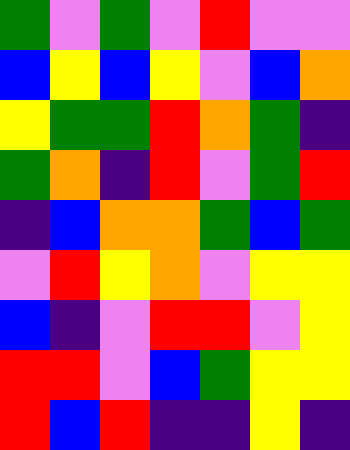[["green", "violet", "green", "violet", "red", "violet", "violet"], ["blue", "yellow", "blue", "yellow", "violet", "blue", "orange"], ["yellow", "green", "green", "red", "orange", "green", "indigo"], ["green", "orange", "indigo", "red", "violet", "green", "red"], ["indigo", "blue", "orange", "orange", "green", "blue", "green"], ["violet", "red", "yellow", "orange", "violet", "yellow", "yellow"], ["blue", "indigo", "violet", "red", "red", "violet", "yellow"], ["red", "red", "violet", "blue", "green", "yellow", "yellow"], ["red", "blue", "red", "indigo", "indigo", "yellow", "indigo"]]